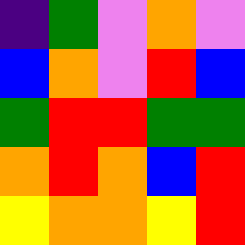[["indigo", "green", "violet", "orange", "violet"], ["blue", "orange", "violet", "red", "blue"], ["green", "red", "red", "green", "green"], ["orange", "red", "orange", "blue", "red"], ["yellow", "orange", "orange", "yellow", "red"]]